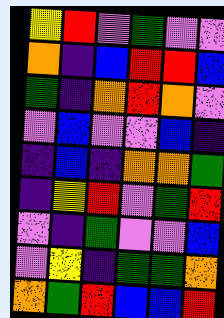[["yellow", "red", "violet", "green", "violet", "violet"], ["orange", "indigo", "blue", "red", "red", "blue"], ["green", "indigo", "orange", "red", "orange", "violet"], ["violet", "blue", "violet", "violet", "blue", "indigo"], ["indigo", "blue", "indigo", "orange", "orange", "green"], ["indigo", "yellow", "red", "violet", "green", "red"], ["violet", "indigo", "green", "violet", "violet", "blue"], ["violet", "yellow", "indigo", "green", "green", "orange"], ["orange", "green", "red", "blue", "blue", "red"]]